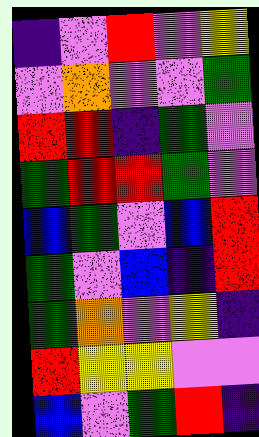[["indigo", "violet", "red", "violet", "yellow"], ["violet", "orange", "violet", "violet", "green"], ["red", "red", "indigo", "green", "violet"], ["green", "red", "red", "green", "violet"], ["blue", "green", "violet", "blue", "red"], ["green", "violet", "blue", "indigo", "red"], ["green", "orange", "violet", "yellow", "indigo"], ["red", "yellow", "yellow", "violet", "violet"], ["blue", "violet", "green", "red", "indigo"]]